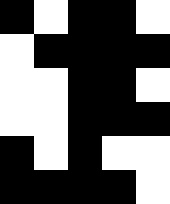[["black", "white", "black", "black", "white"], ["white", "black", "black", "black", "black"], ["white", "white", "black", "black", "white"], ["white", "white", "black", "black", "black"], ["black", "white", "black", "white", "white"], ["black", "black", "black", "black", "white"]]